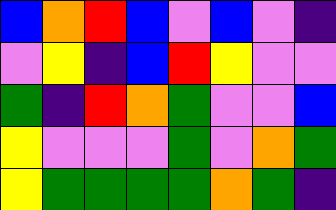[["blue", "orange", "red", "blue", "violet", "blue", "violet", "indigo"], ["violet", "yellow", "indigo", "blue", "red", "yellow", "violet", "violet"], ["green", "indigo", "red", "orange", "green", "violet", "violet", "blue"], ["yellow", "violet", "violet", "violet", "green", "violet", "orange", "green"], ["yellow", "green", "green", "green", "green", "orange", "green", "indigo"]]